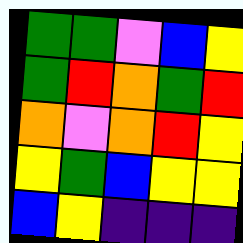[["green", "green", "violet", "blue", "yellow"], ["green", "red", "orange", "green", "red"], ["orange", "violet", "orange", "red", "yellow"], ["yellow", "green", "blue", "yellow", "yellow"], ["blue", "yellow", "indigo", "indigo", "indigo"]]